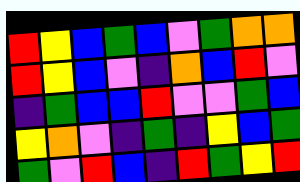[["red", "yellow", "blue", "green", "blue", "violet", "green", "orange", "orange"], ["red", "yellow", "blue", "violet", "indigo", "orange", "blue", "red", "violet"], ["indigo", "green", "blue", "blue", "red", "violet", "violet", "green", "blue"], ["yellow", "orange", "violet", "indigo", "green", "indigo", "yellow", "blue", "green"], ["green", "violet", "red", "blue", "indigo", "red", "green", "yellow", "red"]]